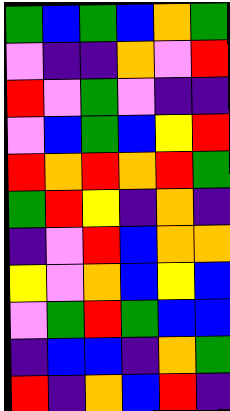[["green", "blue", "green", "blue", "orange", "green"], ["violet", "indigo", "indigo", "orange", "violet", "red"], ["red", "violet", "green", "violet", "indigo", "indigo"], ["violet", "blue", "green", "blue", "yellow", "red"], ["red", "orange", "red", "orange", "red", "green"], ["green", "red", "yellow", "indigo", "orange", "indigo"], ["indigo", "violet", "red", "blue", "orange", "orange"], ["yellow", "violet", "orange", "blue", "yellow", "blue"], ["violet", "green", "red", "green", "blue", "blue"], ["indigo", "blue", "blue", "indigo", "orange", "green"], ["red", "indigo", "orange", "blue", "red", "indigo"]]